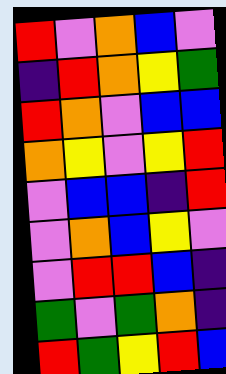[["red", "violet", "orange", "blue", "violet"], ["indigo", "red", "orange", "yellow", "green"], ["red", "orange", "violet", "blue", "blue"], ["orange", "yellow", "violet", "yellow", "red"], ["violet", "blue", "blue", "indigo", "red"], ["violet", "orange", "blue", "yellow", "violet"], ["violet", "red", "red", "blue", "indigo"], ["green", "violet", "green", "orange", "indigo"], ["red", "green", "yellow", "red", "blue"]]